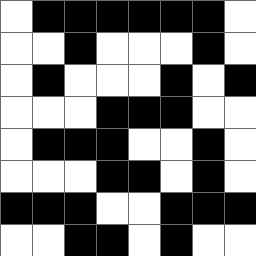[["white", "black", "black", "black", "black", "black", "black", "white"], ["white", "white", "black", "white", "white", "white", "black", "white"], ["white", "black", "white", "white", "white", "black", "white", "black"], ["white", "white", "white", "black", "black", "black", "white", "white"], ["white", "black", "black", "black", "white", "white", "black", "white"], ["white", "white", "white", "black", "black", "white", "black", "white"], ["black", "black", "black", "white", "white", "black", "black", "black"], ["white", "white", "black", "black", "white", "black", "white", "white"]]